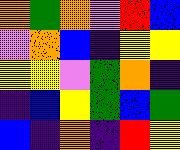[["orange", "green", "orange", "violet", "red", "blue"], ["violet", "orange", "blue", "indigo", "yellow", "yellow"], ["yellow", "yellow", "violet", "green", "orange", "indigo"], ["indigo", "blue", "yellow", "green", "blue", "green"], ["blue", "indigo", "orange", "indigo", "red", "yellow"]]